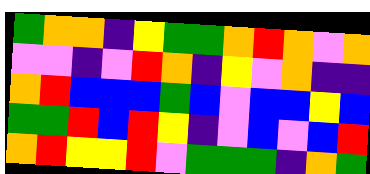[["green", "orange", "orange", "indigo", "yellow", "green", "green", "orange", "red", "orange", "violet", "orange"], ["violet", "violet", "indigo", "violet", "red", "orange", "indigo", "yellow", "violet", "orange", "indigo", "indigo"], ["orange", "red", "blue", "blue", "blue", "green", "blue", "violet", "blue", "blue", "yellow", "blue"], ["green", "green", "red", "blue", "red", "yellow", "indigo", "violet", "blue", "violet", "blue", "red"], ["orange", "red", "yellow", "yellow", "red", "violet", "green", "green", "green", "indigo", "orange", "green"]]